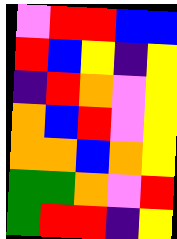[["violet", "red", "red", "blue", "blue"], ["red", "blue", "yellow", "indigo", "yellow"], ["indigo", "red", "orange", "violet", "yellow"], ["orange", "blue", "red", "violet", "yellow"], ["orange", "orange", "blue", "orange", "yellow"], ["green", "green", "orange", "violet", "red"], ["green", "red", "red", "indigo", "yellow"]]